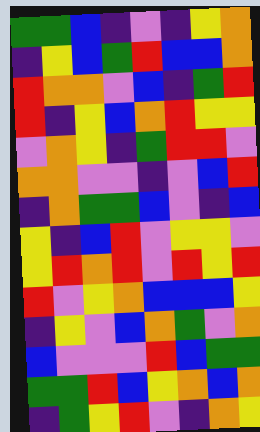[["green", "green", "blue", "indigo", "violet", "indigo", "yellow", "orange"], ["indigo", "yellow", "blue", "green", "red", "blue", "blue", "orange"], ["red", "orange", "orange", "violet", "blue", "indigo", "green", "red"], ["red", "indigo", "yellow", "blue", "orange", "red", "yellow", "yellow"], ["violet", "orange", "yellow", "indigo", "green", "red", "red", "violet"], ["orange", "orange", "violet", "violet", "indigo", "violet", "blue", "red"], ["indigo", "orange", "green", "green", "blue", "violet", "indigo", "blue"], ["yellow", "indigo", "blue", "red", "violet", "yellow", "yellow", "violet"], ["yellow", "red", "orange", "red", "violet", "red", "yellow", "red"], ["red", "violet", "yellow", "orange", "blue", "blue", "blue", "yellow"], ["indigo", "yellow", "violet", "blue", "orange", "green", "violet", "orange"], ["blue", "violet", "violet", "violet", "red", "blue", "green", "green"], ["green", "green", "red", "blue", "yellow", "orange", "blue", "orange"], ["indigo", "green", "yellow", "red", "violet", "indigo", "orange", "yellow"]]